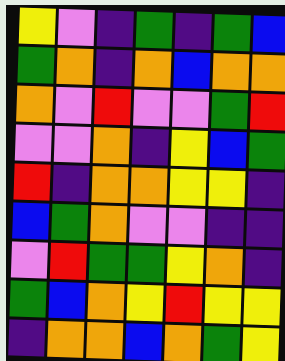[["yellow", "violet", "indigo", "green", "indigo", "green", "blue"], ["green", "orange", "indigo", "orange", "blue", "orange", "orange"], ["orange", "violet", "red", "violet", "violet", "green", "red"], ["violet", "violet", "orange", "indigo", "yellow", "blue", "green"], ["red", "indigo", "orange", "orange", "yellow", "yellow", "indigo"], ["blue", "green", "orange", "violet", "violet", "indigo", "indigo"], ["violet", "red", "green", "green", "yellow", "orange", "indigo"], ["green", "blue", "orange", "yellow", "red", "yellow", "yellow"], ["indigo", "orange", "orange", "blue", "orange", "green", "yellow"]]